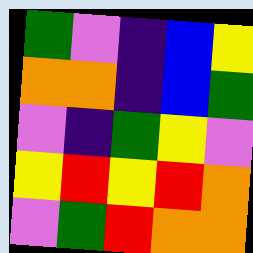[["green", "violet", "indigo", "blue", "yellow"], ["orange", "orange", "indigo", "blue", "green"], ["violet", "indigo", "green", "yellow", "violet"], ["yellow", "red", "yellow", "red", "orange"], ["violet", "green", "red", "orange", "orange"]]